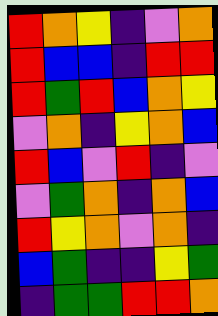[["red", "orange", "yellow", "indigo", "violet", "orange"], ["red", "blue", "blue", "indigo", "red", "red"], ["red", "green", "red", "blue", "orange", "yellow"], ["violet", "orange", "indigo", "yellow", "orange", "blue"], ["red", "blue", "violet", "red", "indigo", "violet"], ["violet", "green", "orange", "indigo", "orange", "blue"], ["red", "yellow", "orange", "violet", "orange", "indigo"], ["blue", "green", "indigo", "indigo", "yellow", "green"], ["indigo", "green", "green", "red", "red", "orange"]]